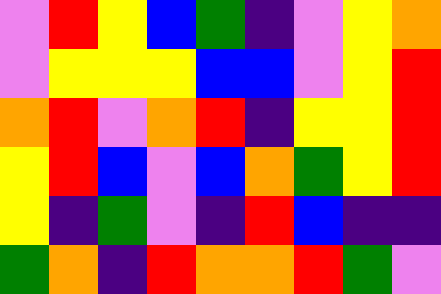[["violet", "red", "yellow", "blue", "green", "indigo", "violet", "yellow", "orange"], ["violet", "yellow", "yellow", "yellow", "blue", "blue", "violet", "yellow", "red"], ["orange", "red", "violet", "orange", "red", "indigo", "yellow", "yellow", "red"], ["yellow", "red", "blue", "violet", "blue", "orange", "green", "yellow", "red"], ["yellow", "indigo", "green", "violet", "indigo", "red", "blue", "indigo", "indigo"], ["green", "orange", "indigo", "red", "orange", "orange", "red", "green", "violet"]]